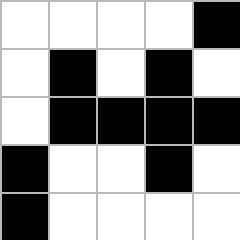[["white", "white", "white", "white", "black"], ["white", "black", "white", "black", "white"], ["white", "black", "black", "black", "black"], ["black", "white", "white", "black", "white"], ["black", "white", "white", "white", "white"]]